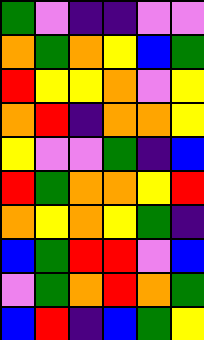[["green", "violet", "indigo", "indigo", "violet", "violet"], ["orange", "green", "orange", "yellow", "blue", "green"], ["red", "yellow", "yellow", "orange", "violet", "yellow"], ["orange", "red", "indigo", "orange", "orange", "yellow"], ["yellow", "violet", "violet", "green", "indigo", "blue"], ["red", "green", "orange", "orange", "yellow", "red"], ["orange", "yellow", "orange", "yellow", "green", "indigo"], ["blue", "green", "red", "red", "violet", "blue"], ["violet", "green", "orange", "red", "orange", "green"], ["blue", "red", "indigo", "blue", "green", "yellow"]]